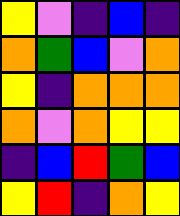[["yellow", "violet", "indigo", "blue", "indigo"], ["orange", "green", "blue", "violet", "orange"], ["yellow", "indigo", "orange", "orange", "orange"], ["orange", "violet", "orange", "yellow", "yellow"], ["indigo", "blue", "red", "green", "blue"], ["yellow", "red", "indigo", "orange", "yellow"]]